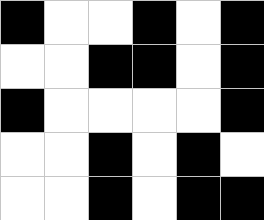[["black", "white", "white", "black", "white", "black"], ["white", "white", "black", "black", "white", "black"], ["black", "white", "white", "white", "white", "black"], ["white", "white", "black", "white", "black", "white"], ["white", "white", "black", "white", "black", "black"]]